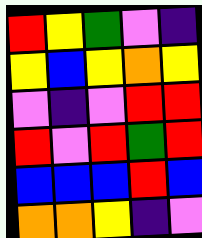[["red", "yellow", "green", "violet", "indigo"], ["yellow", "blue", "yellow", "orange", "yellow"], ["violet", "indigo", "violet", "red", "red"], ["red", "violet", "red", "green", "red"], ["blue", "blue", "blue", "red", "blue"], ["orange", "orange", "yellow", "indigo", "violet"]]